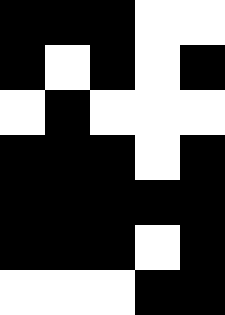[["black", "black", "black", "white", "white"], ["black", "white", "black", "white", "black"], ["white", "black", "white", "white", "white"], ["black", "black", "black", "white", "black"], ["black", "black", "black", "black", "black"], ["black", "black", "black", "white", "black"], ["white", "white", "white", "black", "black"]]